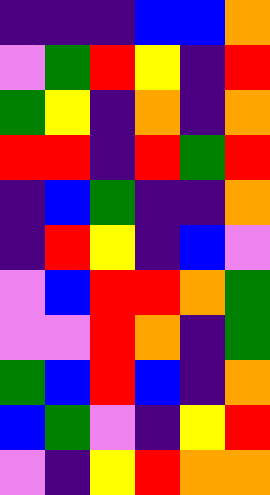[["indigo", "indigo", "indigo", "blue", "blue", "orange"], ["violet", "green", "red", "yellow", "indigo", "red"], ["green", "yellow", "indigo", "orange", "indigo", "orange"], ["red", "red", "indigo", "red", "green", "red"], ["indigo", "blue", "green", "indigo", "indigo", "orange"], ["indigo", "red", "yellow", "indigo", "blue", "violet"], ["violet", "blue", "red", "red", "orange", "green"], ["violet", "violet", "red", "orange", "indigo", "green"], ["green", "blue", "red", "blue", "indigo", "orange"], ["blue", "green", "violet", "indigo", "yellow", "red"], ["violet", "indigo", "yellow", "red", "orange", "orange"]]